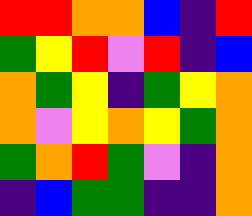[["red", "red", "orange", "orange", "blue", "indigo", "red"], ["green", "yellow", "red", "violet", "red", "indigo", "blue"], ["orange", "green", "yellow", "indigo", "green", "yellow", "orange"], ["orange", "violet", "yellow", "orange", "yellow", "green", "orange"], ["green", "orange", "red", "green", "violet", "indigo", "orange"], ["indigo", "blue", "green", "green", "indigo", "indigo", "orange"]]